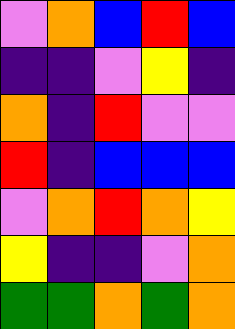[["violet", "orange", "blue", "red", "blue"], ["indigo", "indigo", "violet", "yellow", "indigo"], ["orange", "indigo", "red", "violet", "violet"], ["red", "indigo", "blue", "blue", "blue"], ["violet", "orange", "red", "orange", "yellow"], ["yellow", "indigo", "indigo", "violet", "orange"], ["green", "green", "orange", "green", "orange"]]